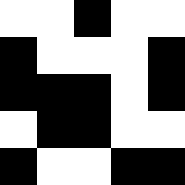[["white", "white", "black", "white", "white"], ["black", "white", "white", "white", "black"], ["black", "black", "black", "white", "black"], ["white", "black", "black", "white", "white"], ["black", "white", "white", "black", "black"]]